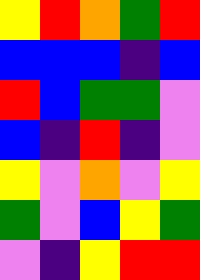[["yellow", "red", "orange", "green", "red"], ["blue", "blue", "blue", "indigo", "blue"], ["red", "blue", "green", "green", "violet"], ["blue", "indigo", "red", "indigo", "violet"], ["yellow", "violet", "orange", "violet", "yellow"], ["green", "violet", "blue", "yellow", "green"], ["violet", "indigo", "yellow", "red", "red"]]